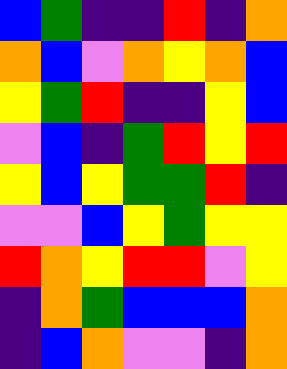[["blue", "green", "indigo", "indigo", "red", "indigo", "orange"], ["orange", "blue", "violet", "orange", "yellow", "orange", "blue"], ["yellow", "green", "red", "indigo", "indigo", "yellow", "blue"], ["violet", "blue", "indigo", "green", "red", "yellow", "red"], ["yellow", "blue", "yellow", "green", "green", "red", "indigo"], ["violet", "violet", "blue", "yellow", "green", "yellow", "yellow"], ["red", "orange", "yellow", "red", "red", "violet", "yellow"], ["indigo", "orange", "green", "blue", "blue", "blue", "orange"], ["indigo", "blue", "orange", "violet", "violet", "indigo", "orange"]]